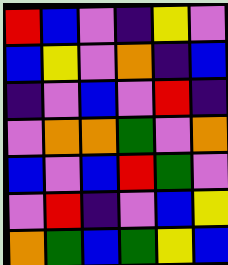[["red", "blue", "violet", "indigo", "yellow", "violet"], ["blue", "yellow", "violet", "orange", "indigo", "blue"], ["indigo", "violet", "blue", "violet", "red", "indigo"], ["violet", "orange", "orange", "green", "violet", "orange"], ["blue", "violet", "blue", "red", "green", "violet"], ["violet", "red", "indigo", "violet", "blue", "yellow"], ["orange", "green", "blue", "green", "yellow", "blue"]]